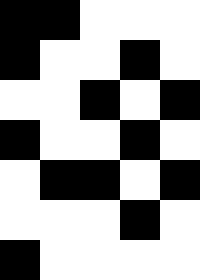[["black", "black", "white", "white", "white"], ["black", "white", "white", "black", "white"], ["white", "white", "black", "white", "black"], ["black", "white", "white", "black", "white"], ["white", "black", "black", "white", "black"], ["white", "white", "white", "black", "white"], ["black", "white", "white", "white", "white"]]